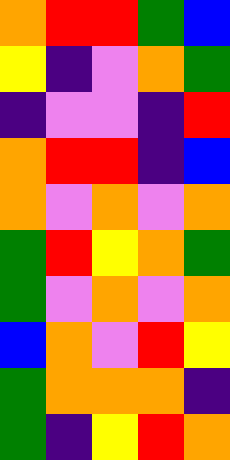[["orange", "red", "red", "green", "blue"], ["yellow", "indigo", "violet", "orange", "green"], ["indigo", "violet", "violet", "indigo", "red"], ["orange", "red", "red", "indigo", "blue"], ["orange", "violet", "orange", "violet", "orange"], ["green", "red", "yellow", "orange", "green"], ["green", "violet", "orange", "violet", "orange"], ["blue", "orange", "violet", "red", "yellow"], ["green", "orange", "orange", "orange", "indigo"], ["green", "indigo", "yellow", "red", "orange"]]